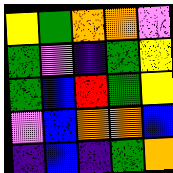[["yellow", "green", "orange", "orange", "violet"], ["green", "violet", "indigo", "green", "yellow"], ["green", "blue", "red", "green", "yellow"], ["violet", "blue", "orange", "orange", "blue"], ["indigo", "blue", "indigo", "green", "orange"]]